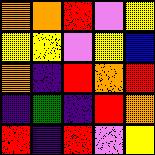[["orange", "orange", "red", "violet", "yellow"], ["yellow", "yellow", "violet", "yellow", "blue"], ["orange", "indigo", "red", "orange", "red"], ["indigo", "green", "indigo", "red", "orange"], ["red", "indigo", "red", "violet", "yellow"]]